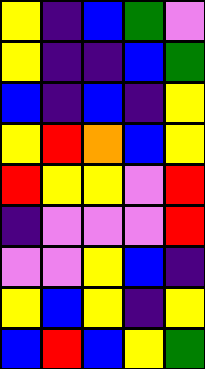[["yellow", "indigo", "blue", "green", "violet"], ["yellow", "indigo", "indigo", "blue", "green"], ["blue", "indigo", "blue", "indigo", "yellow"], ["yellow", "red", "orange", "blue", "yellow"], ["red", "yellow", "yellow", "violet", "red"], ["indigo", "violet", "violet", "violet", "red"], ["violet", "violet", "yellow", "blue", "indigo"], ["yellow", "blue", "yellow", "indigo", "yellow"], ["blue", "red", "blue", "yellow", "green"]]